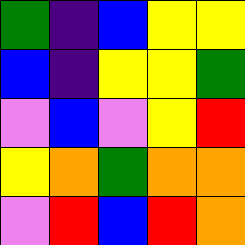[["green", "indigo", "blue", "yellow", "yellow"], ["blue", "indigo", "yellow", "yellow", "green"], ["violet", "blue", "violet", "yellow", "red"], ["yellow", "orange", "green", "orange", "orange"], ["violet", "red", "blue", "red", "orange"]]